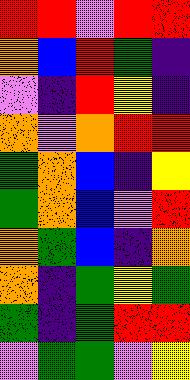[["red", "red", "violet", "red", "red"], ["orange", "blue", "red", "green", "indigo"], ["violet", "indigo", "red", "yellow", "indigo"], ["orange", "violet", "orange", "red", "red"], ["green", "orange", "blue", "indigo", "yellow"], ["green", "orange", "blue", "violet", "red"], ["orange", "green", "blue", "indigo", "orange"], ["orange", "indigo", "green", "yellow", "green"], ["green", "indigo", "green", "red", "red"], ["violet", "green", "green", "violet", "yellow"]]